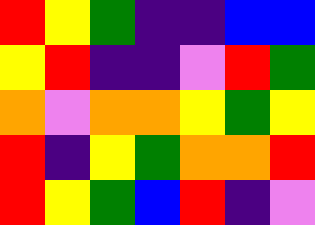[["red", "yellow", "green", "indigo", "indigo", "blue", "blue"], ["yellow", "red", "indigo", "indigo", "violet", "red", "green"], ["orange", "violet", "orange", "orange", "yellow", "green", "yellow"], ["red", "indigo", "yellow", "green", "orange", "orange", "red"], ["red", "yellow", "green", "blue", "red", "indigo", "violet"]]